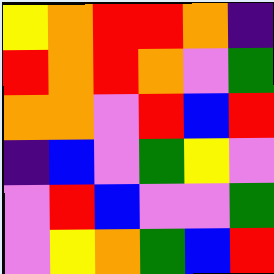[["yellow", "orange", "red", "red", "orange", "indigo"], ["red", "orange", "red", "orange", "violet", "green"], ["orange", "orange", "violet", "red", "blue", "red"], ["indigo", "blue", "violet", "green", "yellow", "violet"], ["violet", "red", "blue", "violet", "violet", "green"], ["violet", "yellow", "orange", "green", "blue", "red"]]